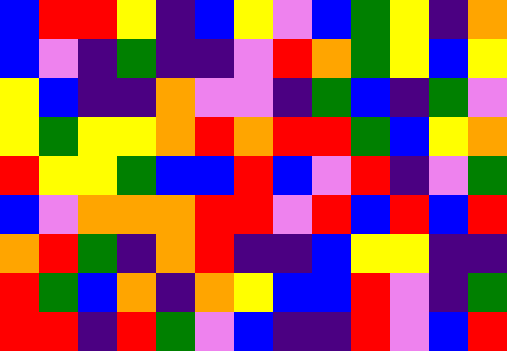[["blue", "red", "red", "yellow", "indigo", "blue", "yellow", "violet", "blue", "green", "yellow", "indigo", "orange"], ["blue", "violet", "indigo", "green", "indigo", "indigo", "violet", "red", "orange", "green", "yellow", "blue", "yellow"], ["yellow", "blue", "indigo", "indigo", "orange", "violet", "violet", "indigo", "green", "blue", "indigo", "green", "violet"], ["yellow", "green", "yellow", "yellow", "orange", "red", "orange", "red", "red", "green", "blue", "yellow", "orange"], ["red", "yellow", "yellow", "green", "blue", "blue", "red", "blue", "violet", "red", "indigo", "violet", "green"], ["blue", "violet", "orange", "orange", "orange", "red", "red", "violet", "red", "blue", "red", "blue", "red"], ["orange", "red", "green", "indigo", "orange", "red", "indigo", "indigo", "blue", "yellow", "yellow", "indigo", "indigo"], ["red", "green", "blue", "orange", "indigo", "orange", "yellow", "blue", "blue", "red", "violet", "indigo", "green"], ["red", "red", "indigo", "red", "green", "violet", "blue", "indigo", "indigo", "red", "violet", "blue", "red"]]